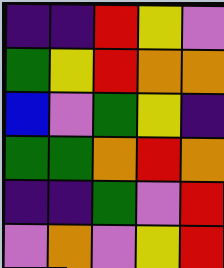[["indigo", "indigo", "red", "yellow", "violet"], ["green", "yellow", "red", "orange", "orange"], ["blue", "violet", "green", "yellow", "indigo"], ["green", "green", "orange", "red", "orange"], ["indigo", "indigo", "green", "violet", "red"], ["violet", "orange", "violet", "yellow", "red"]]